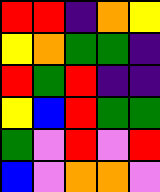[["red", "red", "indigo", "orange", "yellow"], ["yellow", "orange", "green", "green", "indigo"], ["red", "green", "red", "indigo", "indigo"], ["yellow", "blue", "red", "green", "green"], ["green", "violet", "red", "violet", "red"], ["blue", "violet", "orange", "orange", "violet"]]